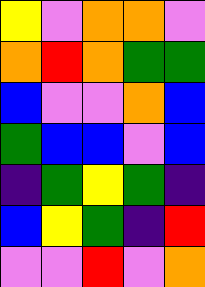[["yellow", "violet", "orange", "orange", "violet"], ["orange", "red", "orange", "green", "green"], ["blue", "violet", "violet", "orange", "blue"], ["green", "blue", "blue", "violet", "blue"], ["indigo", "green", "yellow", "green", "indigo"], ["blue", "yellow", "green", "indigo", "red"], ["violet", "violet", "red", "violet", "orange"]]